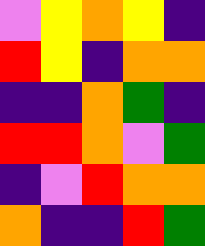[["violet", "yellow", "orange", "yellow", "indigo"], ["red", "yellow", "indigo", "orange", "orange"], ["indigo", "indigo", "orange", "green", "indigo"], ["red", "red", "orange", "violet", "green"], ["indigo", "violet", "red", "orange", "orange"], ["orange", "indigo", "indigo", "red", "green"]]